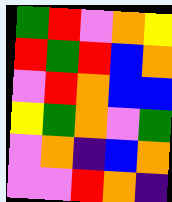[["green", "red", "violet", "orange", "yellow"], ["red", "green", "red", "blue", "orange"], ["violet", "red", "orange", "blue", "blue"], ["yellow", "green", "orange", "violet", "green"], ["violet", "orange", "indigo", "blue", "orange"], ["violet", "violet", "red", "orange", "indigo"]]